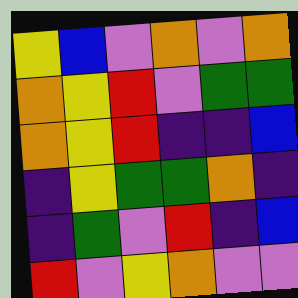[["yellow", "blue", "violet", "orange", "violet", "orange"], ["orange", "yellow", "red", "violet", "green", "green"], ["orange", "yellow", "red", "indigo", "indigo", "blue"], ["indigo", "yellow", "green", "green", "orange", "indigo"], ["indigo", "green", "violet", "red", "indigo", "blue"], ["red", "violet", "yellow", "orange", "violet", "violet"]]